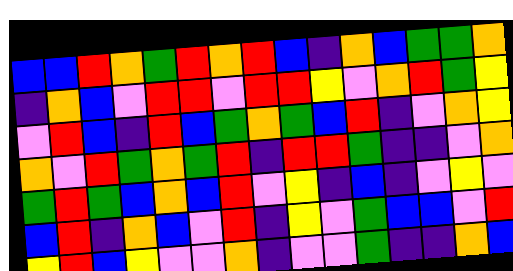[["blue", "blue", "red", "orange", "green", "red", "orange", "red", "blue", "indigo", "orange", "blue", "green", "green", "orange"], ["indigo", "orange", "blue", "violet", "red", "red", "violet", "red", "red", "yellow", "violet", "orange", "red", "green", "yellow"], ["violet", "red", "blue", "indigo", "red", "blue", "green", "orange", "green", "blue", "red", "indigo", "violet", "orange", "yellow"], ["orange", "violet", "red", "green", "orange", "green", "red", "indigo", "red", "red", "green", "indigo", "indigo", "violet", "orange"], ["green", "red", "green", "blue", "orange", "blue", "red", "violet", "yellow", "indigo", "blue", "indigo", "violet", "yellow", "violet"], ["blue", "red", "indigo", "orange", "blue", "violet", "red", "indigo", "yellow", "violet", "green", "blue", "blue", "violet", "red"], ["yellow", "red", "blue", "yellow", "violet", "violet", "orange", "indigo", "violet", "violet", "green", "indigo", "indigo", "orange", "blue"]]